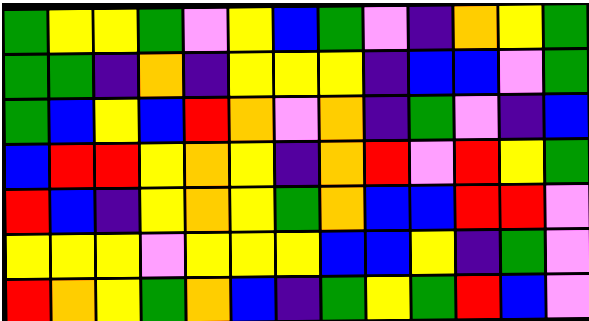[["green", "yellow", "yellow", "green", "violet", "yellow", "blue", "green", "violet", "indigo", "orange", "yellow", "green"], ["green", "green", "indigo", "orange", "indigo", "yellow", "yellow", "yellow", "indigo", "blue", "blue", "violet", "green"], ["green", "blue", "yellow", "blue", "red", "orange", "violet", "orange", "indigo", "green", "violet", "indigo", "blue"], ["blue", "red", "red", "yellow", "orange", "yellow", "indigo", "orange", "red", "violet", "red", "yellow", "green"], ["red", "blue", "indigo", "yellow", "orange", "yellow", "green", "orange", "blue", "blue", "red", "red", "violet"], ["yellow", "yellow", "yellow", "violet", "yellow", "yellow", "yellow", "blue", "blue", "yellow", "indigo", "green", "violet"], ["red", "orange", "yellow", "green", "orange", "blue", "indigo", "green", "yellow", "green", "red", "blue", "violet"]]